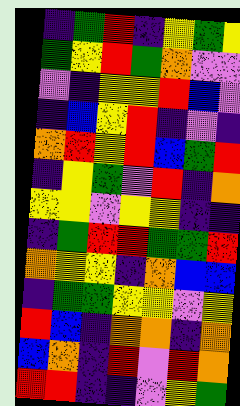[["indigo", "green", "red", "indigo", "yellow", "green", "yellow"], ["green", "yellow", "red", "green", "orange", "violet", "violet"], ["violet", "indigo", "yellow", "yellow", "red", "blue", "violet"], ["indigo", "blue", "yellow", "red", "indigo", "violet", "indigo"], ["orange", "red", "yellow", "red", "blue", "green", "red"], ["indigo", "yellow", "green", "violet", "red", "indigo", "orange"], ["yellow", "yellow", "violet", "yellow", "yellow", "indigo", "indigo"], ["indigo", "green", "red", "red", "green", "green", "red"], ["orange", "yellow", "yellow", "indigo", "orange", "blue", "blue"], ["indigo", "green", "green", "yellow", "yellow", "violet", "yellow"], ["red", "blue", "indigo", "orange", "orange", "indigo", "orange"], ["blue", "orange", "indigo", "red", "violet", "red", "orange"], ["red", "red", "indigo", "indigo", "violet", "yellow", "green"]]